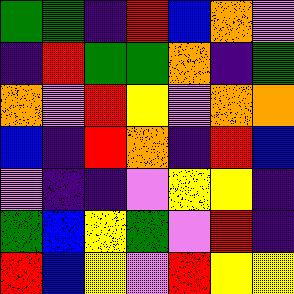[["green", "green", "indigo", "red", "blue", "orange", "violet"], ["indigo", "red", "green", "green", "orange", "indigo", "green"], ["orange", "violet", "red", "yellow", "violet", "orange", "orange"], ["blue", "indigo", "red", "orange", "indigo", "red", "blue"], ["violet", "indigo", "indigo", "violet", "yellow", "yellow", "indigo"], ["green", "blue", "yellow", "green", "violet", "red", "indigo"], ["red", "blue", "yellow", "violet", "red", "yellow", "yellow"]]